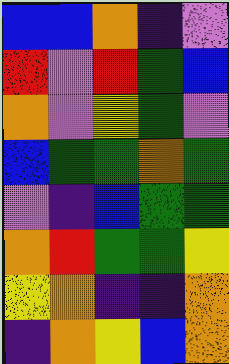[["blue", "blue", "orange", "indigo", "violet"], ["red", "violet", "red", "green", "blue"], ["orange", "violet", "yellow", "green", "violet"], ["blue", "green", "green", "orange", "green"], ["violet", "indigo", "blue", "green", "green"], ["orange", "red", "green", "green", "yellow"], ["yellow", "orange", "indigo", "indigo", "orange"], ["indigo", "orange", "yellow", "blue", "orange"]]